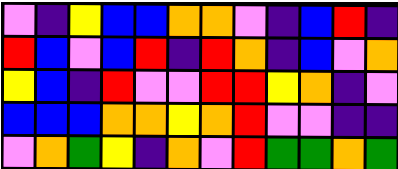[["violet", "indigo", "yellow", "blue", "blue", "orange", "orange", "violet", "indigo", "blue", "red", "indigo"], ["red", "blue", "violet", "blue", "red", "indigo", "red", "orange", "indigo", "blue", "violet", "orange"], ["yellow", "blue", "indigo", "red", "violet", "violet", "red", "red", "yellow", "orange", "indigo", "violet"], ["blue", "blue", "blue", "orange", "orange", "yellow", "orange", "red", "violet", "violet", "indigo", "indigo"], ["violet", "orange", "green", "yellow", "indigo", "orange", "violet", "red", "green", "green", "orange", "green"]]